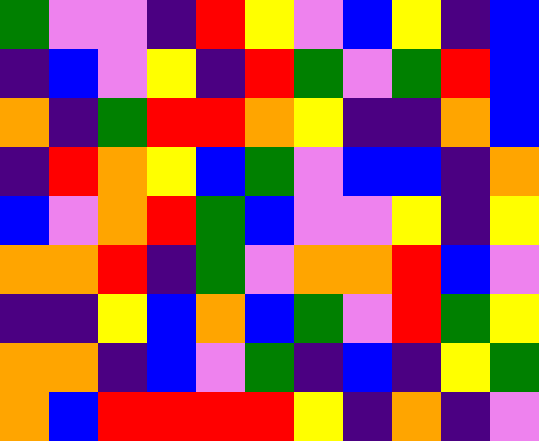[["green", "violet", "violet", "indigo", "red", "yellow", "violet", "blue", "yellow", "indigo", "blue"], ["indigo", "blue", "violet", "yellow", "indigo", "red", "green", "violet", "green", "red", "blue"], ["orange", "indigo", "green", "red", "red", "orange", "yellow", "indigo", "indigo", "orange", "blue"], ["indigo", "red", "orange", "yellow", "blue", "green", "violet", "blue", "blue", "indigo", "orange"], ["blue", "violet", "orange", "red", "green", "blue", "violet", "violet", "yellow", "indigo", "yellow"], ["orange", "orange", "red", "indigo", "green", "violet", "orange", "orange", "red", "blue", "violet"], ["indigo", "indigo", "yellow", "blue", "orange", "blue", "green", "violet", "red", "green", "yellow"], ["orange", "orange", "indigo", "blue", "violet", "green", "indigo", "blue", "indigo", "yellow", "green"], ["orange", "blue", "red", "red", "red", "red", "yellow", "indigo", "orange", "indigo", "violet"]]